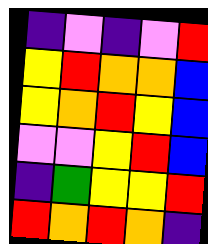[["indigo", "violet", "indigo", "violet", "red"], ["yellow", "red", "orange", "orange", "blue"], ["yellow", "orange", "red", "yellow", "blue"], ["violet", "violet", "yellow", "red", "blue"], ["indigo", "green", "yellow", "yellow", "red"], ["red", "orange", "red", "orange", "indigo"]]